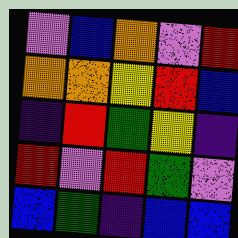[["violet", "blue", "orange", "violet", "red"], ["orange", "orange", "yellow", "red", "blue"], ["indigo", "red", "green", "yellow", "indigo"], ["red", "violet", "red", "green", "violet"], ["blue", "green", "indigo", "blue", "blue"]]